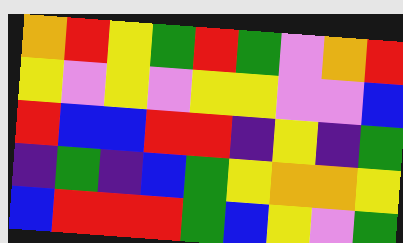[["orange", "red", "yellow", "green", "red", "green", "violet", "orange", "red"], ["yellow", "violet", "yellow", "violet", "yellow", "yellow", "violet", "violet", "blue"], ["red", "blue", "blue", "red", "red", "indigo", "yellow", "indigo", "green"], ["indigo", "green", "indigo", "blue", "green", "yellow", "orange", "orange", "yellow"], ["blue", "red", "red", "red", "green", "blue", "yellow", "violet", "green"]]